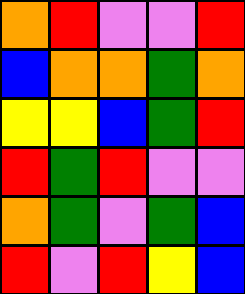[["orange", "red", "violet", "violet", "red"], ["blue", "orange", "orange", "green", "orange"], ["yellow", "yellow", "blue", "green", "red"], ["red", "green", "red", "violet", "violet"], ["orange", "green", "violet", "green", "blue"], ["red", "violet", "red", "yellow", "blue"]]